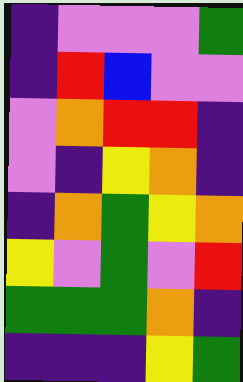[["indigo", "violet", "violet", "violet", "green"], ["indigo", "red", "blue", "violet", "violet"], ["violet", "orange", "red", "red", "indigo"], ["violet", "indigo", "yellow", "orange", "indigo"], ["indigo", "orange", "green", "yellow", "orange"], ["yellow", "violet", "green", "violet", "red"], ["green", "green", "green", "orange", "indigo"], ["indigo", "indigo", "indigo", "yellow", "green"]]